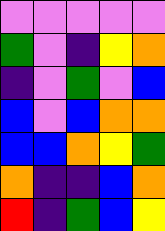[["violet", "violet", "violet", "violet", "violet"], ["green", "violet", "indigo", "yellow", "orange"], ["indigo", "violet", "green", "violet", "blue"], ["blue", "violet", "blue", "orange", "orange"], ["blue", "blue", "orange", "yellow", "green"], ["orange", "indigo", "indigo", "blue", "orange"], ["red", "indigo", "green", "blue", "yellow"]]